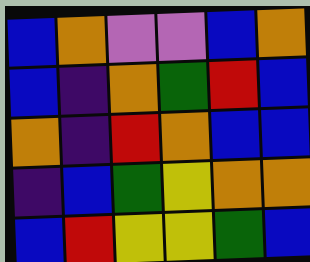[["blue", "orange", "violet", "violet", "blue", "orange"], ["blue", "indigo", "orange", "green", "red", "blue"], ["orange", "indigo", "red", "orange", "blue", "blue"], ["indigo", "blue", "green", "yellow", "orange", "orange"], ["blue", "red", "yellow", "yellow", "green", "blue"]]